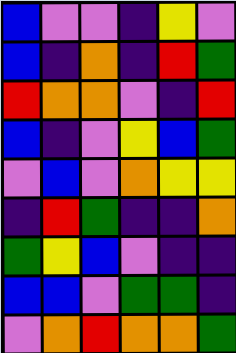[["blue", "violet", "violet", "indigo", "yellow", "violet"], ["blue", "indigo", "orange", "indigo", "red", "green"], ["red", "orange", "orange", "violet", "indigo", "red"], ["blue", "indigo", "violet", "yellow", "blue", "green"], ["violet", "blue", "violet", "orange", "yellow", "yellow"], ["indigo", "red", "green", "indigo", "indigo", "orange"], ["green", "yellow", "blue", "violet", "indigo", "indigo"], ["blue", "blue", "violet", "green", "green", "indigo"], ["violet", "orange", "red", "orange", "orange", "green"]]